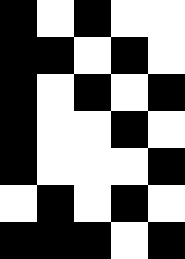[["black", "white", "black", "white", "white"], ["black", "black", "white", "black", "white"], ["black", "white", "black", "white", "black"], ["black", "white", "white", "black", "white"], ["black", "white", "white", "white", "black"], ["white", "black", "white", "black", "white"], ["black", "black", "black", "white", "black"]]